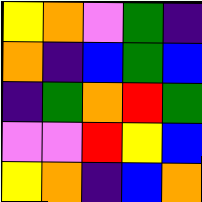[["yellow", "orange", "violet", "green", "indigo"], ["orange", "indigo", "blue", "green", "blue"], ["indigo", "green", "orange", "red", "green"], ["violet", "violet", "red", "yellow", "blue"], ["yellow", "orange", "indigo", "blue", "orange"]]